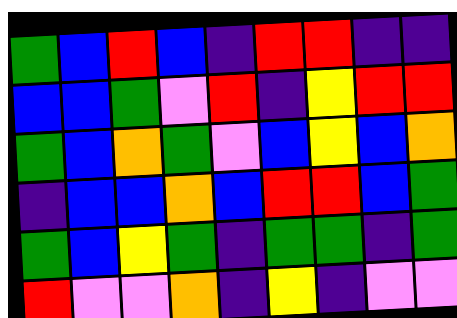[["green", "blue", "red", "blue", "indigo", "red", "red", "indigo", "indigo"], ["blue", "blue", "green", "violet", "red", "indigo", "yellow", "red", "red"], ["green", "blue", "orange", "green", "violet", "blue", "yellow", "blue", "orange"], ["indigo", "blue", "blue", "orange", "blue", "red", "red", "blue", "green"], ["green", "blue", "yellow", "green", "indigo", "green", "green", "indigo", "green"], ["red", "violet", "violet", "orange", "indigo", "yellow", "indigo", "violet", "violet"]]